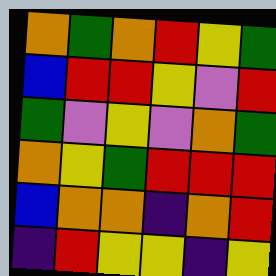[["orange", "green", "orange", "red", "yellow", "green"], ["blue", "red", "red", "yellow", "violet", "red"], ["green", "violet", "yellow", "violet", "orange", "green"], ["orange", "yellow", "green", "red", "red", "red"], ["blue", "orange", "orange", "indigo", "orange", "red"], ["indigo", "red", "yellow", "yellow", "indigo", "yellow"]]